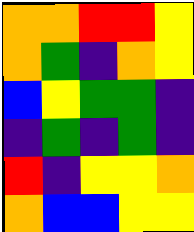[["orange", "orange", "red", "red", "yellow"], ["orange", "green", "indigo", "orange", "yellow"], ["blue", "yellow", "green", "green", "indigo"], ["indigo", "green", "indigo", "green", "indigo"], ["red", "indigo", "yellow", "yellow", "orange"], ["orange", "blue", "blue", "yellow", "yellow"]]